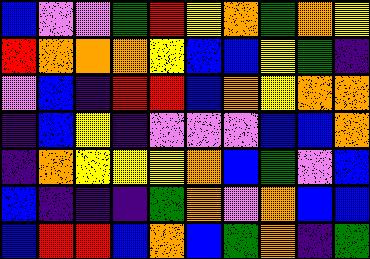[["blue", "violet", "violet", "green", "red", "yellow", "orange", "green", "orange", "yellow"], ["red", "orange", "orange", "orange", "yellow", "blue", "blue", "yellow", "green", "indigo"], ["violet", "blue", "indigo", "red", "red", "blue", "orange", "yellow", "orange", "orange"], ["indigo", "blue", "yellow", "indigo", "violet", "violet", "violet", "blue", "blue", "orange"], ["indigo", "orange", "yellow", "yellow", "yellow", "orange", "blue", "green", "violet", "blue"], ["blue", "indigo", "indigo", "indigo", "green", "orange", "violet", "orange", "blue", "blue"], ["blue", "red", "red", "blue", "orange", "blue", "green", "orange", "indigo", "green"]]